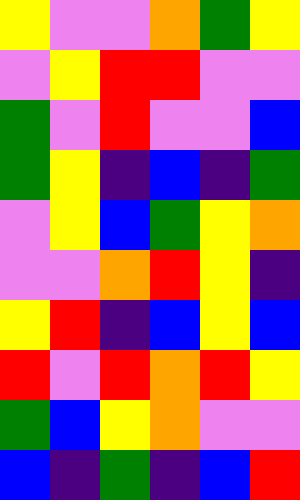[["yellow", "violet", "violet", "orange", "green", "yellow"], ["violet", "yellow", "red", "red", "violet", "violet"], ["green", "violet", "red", "violet", "violet", "blue"], ["green", "yellow", "indigo", "blue", "indigo", "green"], ["violet", "yellow", "blue", "green", "yellow", "orange"], ["violet", "violet", "orange", "red", "yellow", "indigo"], ["yellow", "red", "indigo", "blue", "yellow", "blue"], ["red", "violet", "red", "orange", "red", "yellow"], ["green", "blue", "yellow", "orange", "violet", "violet"], ["blue", "indigo", "green", "indigo", "blue", "red"]]